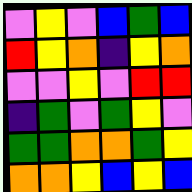[["violet", "yellow", "violet", "blue", "green", "blue"], ["red", "yellow", "orange", "indigo", "yellow", "orange"], ["violet", "violet", "yellow", "violet", "red", "red"], ["indigo", "green", "violet", "green", "yellow", "violet"], ["green", "green", "orange", "orange", "green", "yellow"], ["orange", "orange", "yellow", "blue", "yellow", "blue"]]